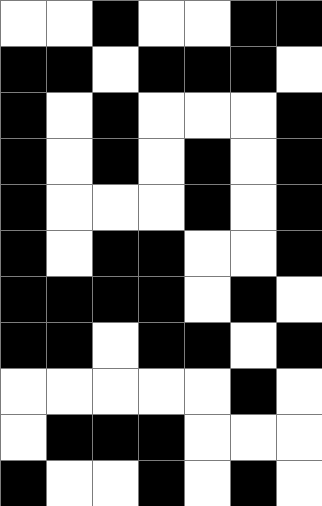[["white", "white", "black", "white", "white", "black", "black"], ["black", "black", "white", "black", "black", "black", "white"], ["black", "white", "black", "white", "white", "white", "black"], ["black", "white", "black", "white", "black", "white", "black"], ["black", "white", "white", "white", "black", "white", "black"], ["black", "white", "black", "black", "white", "white", "black"], ["black", "black", "black", "black", "white", "black", "white"], ["black", "black", "white", "black", "black", "white", "black"], ["white", "white", "white", "white", "white", "black", "white"], ["white", "black", "black", "black", "white", "white", "white"], ["black", "white", "white", "black", "white", "black", "white"]]